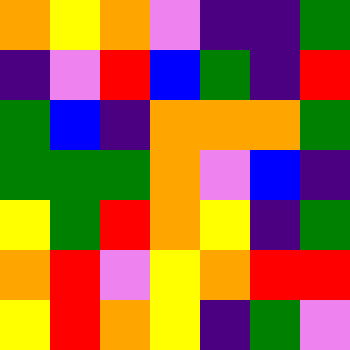[["orange", "yellow", "orange", "violet", "indigo", "indigo", "green"], ["indigo", "violet", "red", "blue", "green", "indigo", "red"], ["green", "blue", "indigo", "orange", "orange", "orange", "green"], ["green", "green", "green", "orange", "violet", "blue", "indigo"], ["yellow", "green", "red", "orange", "yellow", "indigo", "green"], ["orange", "red", "violet", "yellow", "orange", "red", "red"], ["yellow", "red", "orange", "yellow", "indigo", "green", "violet"]]